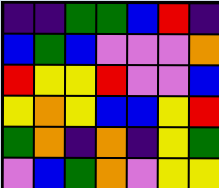[["indigo", "indigo", "green", "green", "blue", "red", "indigo"], ["blue", "green", "blue", "violet", "violet", "violet", "orange"], ["red", "yellow", "yellow", "red", "violet", "violet", "blue"], ["yellow", "orange", "yellow", "blue", "blue", "yellow", "red"], ["green", "orange", "indigo", "orange", "indigo", "yellow", "green"], ["violet", "blue", "green", "orange", "violet", "yellow", "yellow"]]